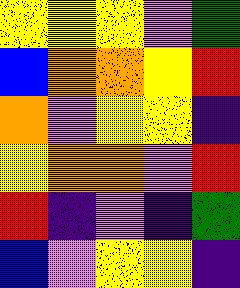[["yellow", "yellow", "yellow", "violet", "green"], ["blue", "orange", "orange", "yellow", "red"], ["orange", "violet", "yellow", "yellow", "indigo"], ["yellow", "orange", "orange", "violet", "red"], ["red", "indigo", "violet", "indigo", "green"], ["blue", "violet", "yellow", "yellow", "indigo"]]